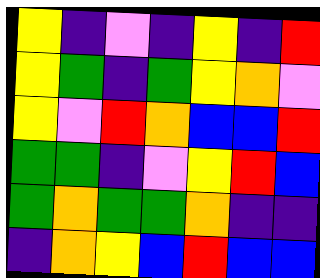[["yellow", "indigo", "violet", "indigo", "yellow", "indigo", "red"], ["yellow", "green", "indigo", "green", "yellow", "orange", "violet"], ["yellow", "violet", "red", "orange", "blue", "blue", "red"], ["green", "green", "indigo", "violet", "yellow", "red", "blue"], ["green", "orange", "green", "green", "orange", "indigo", "indigo"], ["indigo", "orange", "yellow", "blue", "red", "blue", "blue"]]